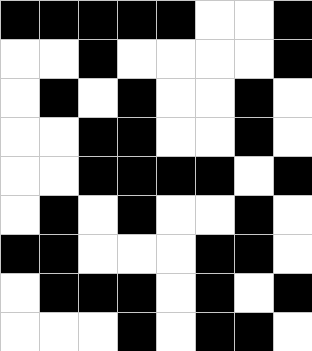[["black", "black", "black", "black", "black", "white", "white", "black"], ["white", "white", "black", "white", "white", "white", "white", "black"], ["white", "black", "white", "black", "white", "white", "black", "white"], ["white", "white", "black", "black", "white", "white", "black", "white"], ["white", "white", "black", "black", "black", "black", "white", "black"], ["white", "black", "white", "black", "white", "white", "black", "white"], ["black", "black", "white", "white", "white", "black", "black", "white"], ["white", "black", "black", "black", "white", "black", "white", "black"], ["white", "white", "white", "black", "white", "black", "black", "white"]]